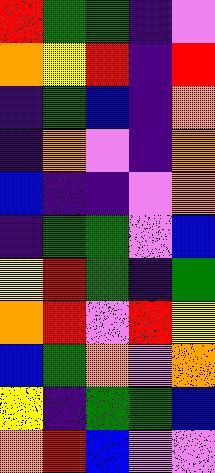[["red", "green", "green", "indigo", "violet"], ["orange", "yellow", "red", "indigo", "red"], ["indigo", "green", "blue", "indigo", "orange"], ["indigo", "orange", "violet", "indigo", "orange"], ["blue", "indigo", "indigo", "violet", "orange"], ["indigo", "green", "green", "violet", "blue"], ["yellow", "red", "green", "indigo", "green"], ["orange", "red", "violet", "red", "yellow"], ["blue", "green", "orange", "violet", "orange"], ["yellow", "indigo", "green", "green", "blue"], ["orange", "red", "blue", "violet", "violet"]]